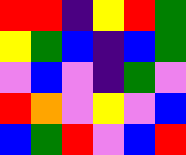[["red", "red", "indigo", "yellow", "red", "green"], ["yellow", "green", "blue", "indigo", "blue", "green"], ["violet", "blue", "violet", "indigo", "green", "violet"], ["red", "orange", "violet", "yellow", "violet", "blue"], ["blue", "green", "red", "violet", "blue", "red"]]